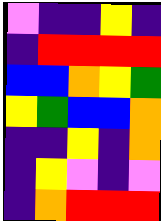[["violet", "indigo", "indigo", "yellow", "indigo"], ["indigo", "red", "red", "red", "red"], ["blue", "blue", "orange", "yellow", "green"], ["yellow", "green", "blue", "blue", "orange"], ["indigo", "indigo", "yellow", "indigo", "orange"], ["indigo", "yellow", "violet", "indigo", "violet"], ["indigo", "orange", "red", "red", "red"]]